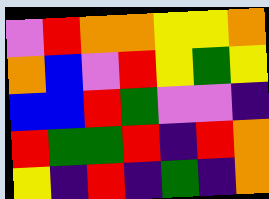[["violet", "red", "orange", "orange", "yellow", "yellow", "orange"], ["orange", "blue", "violet", "red", "yellow", "green", "yellow"], ["blue", "blue", "red", "green", "violet", "violet", "indigo"], ["red", "green", "green", "red", "indigo", "red", "orange"], ["yellow", "indigo", "red", "indigo", "green", "indigo", "orange"]]